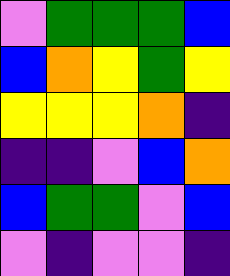[["violet", "green", "green", "green", "blue"], ["blue", "orange", "yellow", "green", "yellow"], ["yellow", "yellow", "yellow", "orange", "indigo"], ["indigo", "indigo", "violet", "blue", "orange"], ["blue", "green", "green", "violet", "blue"], ["violet", "indigo", "violet", "violet", "indigo"]]